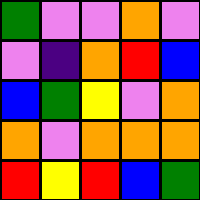[["green", "violet", "violet", "orange", "violet"], ["violet", "indigo", "orange", "red", "blue"], ["blue", "green", "yellow", "violet", "orange"], ["orange", "violet", "orange", "orange", "orange"], ["red", "yellow", "red", "blue", "green"]]